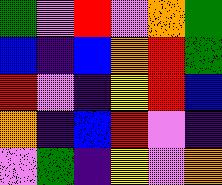[["green", "violet", "red", "violet", "orange", "green"], ["blue", "indigo", "blue", "orange", "red", "green"], ["red", "violet", "indigo", "yellow", "red", "blue"], ["orange", "indigo", "blue", "red", "violet", "indigo"], ["violet", "green", "indigo", "yellow", "violet", "orange"]]